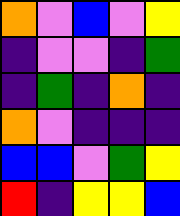[["orange", "violet", "blue", "violet", "yellow"], ["indigo", "violet", "violet", "indigo", "green"], ["indigo", "green", "indigo", "orange", "indigo"], ["orange", "violet", "indigo", "indigo", "indigo"], ["blue", "blue", "violet", "green", "yellow"], ["red", "indigo", "yellow", "yellow", "blue"]]